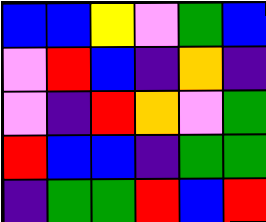[["blue", "blue", "yellow", "violet", "green", "blue"], ["violet", "red", "blue", "indigo", "orange", "indigo"], ["violet", "indigo", "red", "orange", "violet", "green"], ["red", "blue", "blue", "indigo", "green", "green"], ["indigo", "green", "green", "red", "blue", "red"]]